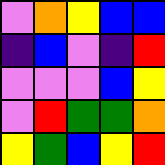[["violet", "orange", "yellow", "blue", "blue"], ["indigo", "blue", "violet", "indigo", "red"], ["violet", "violet", "violet", "blue", "yellow"], ["violet", "red", "green", "green", "orange"], ["yellow", "green", "blue", "yellow", "red"]]